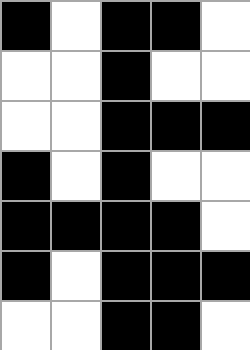[["black", "white", "black", "black", "white"], ["white", "white", "black", "white", "white"], ["white", "white", "black", "black", "black"], ["black", "white", "black", "white", "white"], ["black", "black", "black", "black", "white"], ["black", "white", "black", "black", "black"], ["white", "white", "black", "black", "white"]]